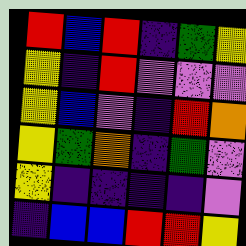[["red", "blue", "red", "indigo", "green", "yellow"], ["yellow", "indigo", "red", "violet", "violet", "violet"], ["yellow", "blue", "violet", "indigo", "red", "orange"], ["yellow", "green", "orange", "indigo", "green", "violet"], ["yellow", "indigo", "indigo", "indigo", "indigo", "violet"], ["indigo", "blue", "blue", "red", "red", "yellow"]]